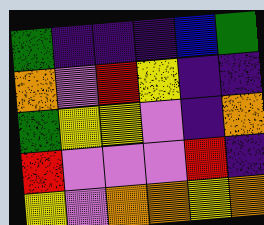[["green", "indigo", "indigo", "indigo", "blue", "green"], ["orange", "violet", "red", "yellow", "indigo", "indigo"], ["green", "yellow", "yellow", "violet", "indigo", "orange"], ["red", "violet", "violet", "violet", "red", "indigo"], ["yellow", "violet", "orange", "orange", "yellow", "orange"]]